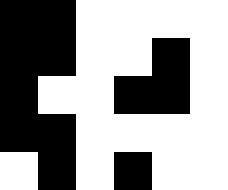[["black", "black", "white", "white", "white", "white"], ["black", "black", "white", "white", "black", "white"], ["black", "white", "white", "black", "black", "white"], ["black", "black", "white", "white", "white", "white"], ["white", "black", "white", "black", "white", "white"]]